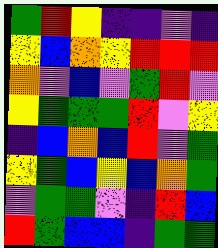[["green", "red", "yellow", "indigo", "indigo", "violet", "indigo"], ["yellow", "blue", "orange", "yellow", "red", "red", "red"], ["orange", "violet", "blue", "violet", "green", "red", "violet"], ["yellow", "green", "green", "green", "red", "violet", "yellow"], ["indigo", "blue", "orange", "blue", "red", "violet", "green"], ["yellow", "green", "blue", "yellow", "blue", "orange", "green"], ["violet", "green", "green", "violet", "indigo", "red", "blue"], ["red", "green", "blue", "blue", "indigo", "green", "green"]]